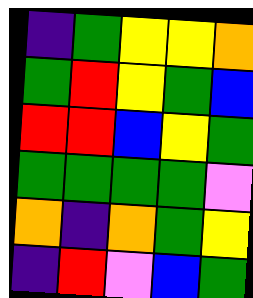[["indigo", "green", "yellow", "yellow", "orange"], ["green", "red", "yellow", "green", "blue"], ["red", "red", "blue", "yellow", "green"], ["green", "green", "green", "green", "violet"], ["orange", "indigo", "orange", "green", "yellow"], ["indigo", "red", "violet", "blue", "green"]]